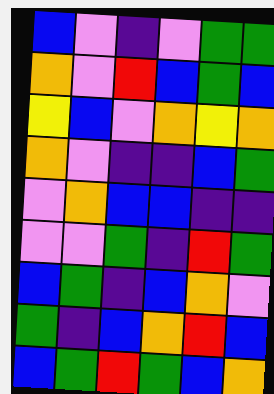[["blue", "violet", "indigo", "violet", "green", "green"], ["orange", "violet", "red", "blue", "green", "blue"], ["yellow", "blue", "violet", "orange", "yellow", "orange"], ["orange", "violet", "indigo", "indigo", "blue", "green"], ["violet", "orange", "blue", "blue", "indigo", "indigo"], ["violet", "violet", "green", "indigo", "red", "green"], ["blue", "green", "indigo", "blue", "orange", "violet"], ["green", "indigo", "blue", "orange", "red", "blue"], ["blue", "green", "red", "green", "blue", "orange"]]